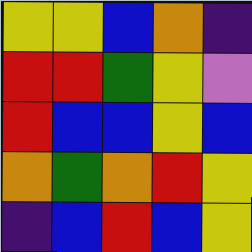[["yellow", "yellow", "blue", "orange", "indigo"], ["red", "red", "green", "yellow", "violet"], ["red", "blue", "blue", "yellow", "blue"], ["orange", "green", "orange", "red", "yellow"], ["indigo", "blue", "red", "blue", "yellow"]]